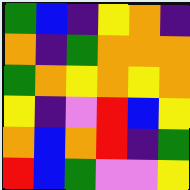[["green", "blue", "indigo", "yellow", "orange", "indigo"], ["orange", "indigo", "green", "orange", "orange", "orange"], ["green", "orange", "yellow", "orange", "yellow", "orange"], ["yellow", "indigo", "violet", "red", "blue", "yellow"], ["orange", "blue", "orange", "red", "indigo", "green"], ["red", "blue", "green", "violet", "violet", "yellow"]]